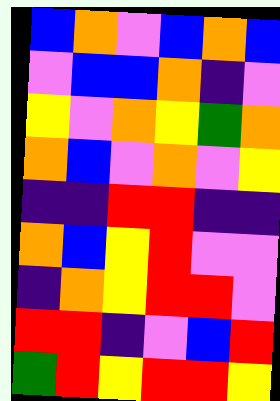[["blue", "orange", "violet", "blue", "orange", "blue"], ["violet", "blue", "blue", "orange", "indigo", "violet"], ["yellow", "violet", "orange", "yellow", "green", "orange"], ["orange", "blue", "violet", "orange", "violet", "yellow"], ["indigo", "indigo", "red", "red", "indigo", "indigo"], ["orange", "blue", "yellow", "red", "violet", "violet"], ["indigo", "orange", "yellow", "red", "red", "violet"], ["red", "red", "indigo", "violet", "blue", "red"], ["green", "red", "yellow", "red", "red", "yellow"]]